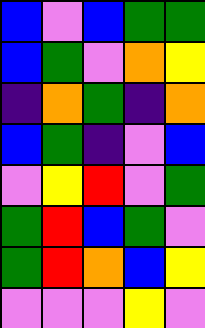[["blue", "violet", "blue", "green", "green"], ["blue", "green", "violet", "orange", "yellow"], ["indigo", "orange", "green", "indigo", "orange"], ["blue", "green", "indigo", "violet", "blue"], ["violet", "yellow", "red", "violet", "green"], ["green", "red", "blue", "green", "violet"], ["green", "red", "orange", "blue", "yellow"], ["violet", "violet", "violet", "yellow", "violet"]]